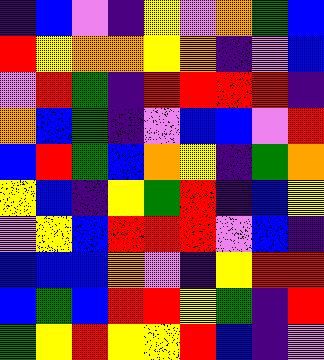[["indigo", "blue", "violet", "indigo", "yellow", "violet", "orange", "green", "blue"], ["red", "yellow", "orange", "orange", "yellow", "orange", "indigo", "violet", "blue"], ["violet", "red", "green", "indigo", "red", "red", "red", "red", "indigo"], ["orange", "blue", "green", "indigo", "violet", "blue", "blue", "violet", "red"], ["blue", "red", "green", "blue", "orange", "yellow", "indigo", "green", "orange"], ["yellow", "blue", "indigo", "yellow", "green", "red", "indigo", "blue", "yellow"], ["violet", "yellow", "blue", "red", "red", "red", "violet", "blue", "indigo"], ["blue", "blue", "blue", "orange", "violet", "indigo", "yellow", "red", "red"], ["blue", "green", "blue", "red", "red", "yellow", "green", "indigo", "red"], ["green", "yellow", "red", "yellow", "yellow", "red", "blue", "indigo", "violet"]]